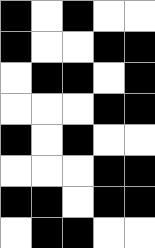[["black", "white", "black", "white", "white"], ["black", "white", "white", "black", "black"], ["white", "black", "black", "white", "black"], ["white", "white", "white", "black", "black"], ["black", "white", "black", "white", "white"], ["white", "white", "white", "black", "black"], ["black", "black", "white", "black", "black"], ["white", "black", "black", "white", "white"]]